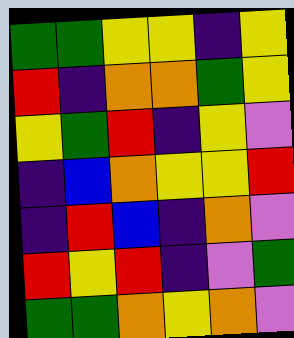[["green", "green", "yellow", "yellow", "indigo", "yellow"], ["red", "indigo", "orange", "orange", "green", "yellow"], ["yellow", "green", "red", "indigo", "yellow", "violet"], ["indigo", "blue", "orange", "yellow", "yellow", "red"], ["indigo", "red", "blue", "indigo", "orange", "violet"], ["red", "yellow", "red", "indigo", "violet", "green"], ["green", "green", "orange", "yellow", "orange", "violet"]]